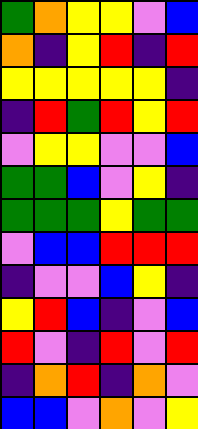[["green", "orange", "yellow", "yellow", "violet", "blue"], ["orange", "indigo", "yellow", "red", "indigo", "red"], ["yellow", "yellow", "yellow", "yellow", "yellow", "indigo"], ["indigo", "red", "green", "red", "yellow", "red"], ["violet", "yellow", "yellow", "violet", "violet", "blue"], ["green", "green", "blue", "violet", "yellow", "indigo"], ["green", "green", "green", "yellow", "green", "green"], ["violet", "blue", "blue", "red", "red", "red"], ["indigo", "violet", "violet", "blue", "yellow", "indigo"], ["yellow", "red", "blue", "indigo", "violet", "blue"], ["red", "violet", "indigo", "red", "violet", "red"], ["indigo", "orange", "red", "indigo", "orange", "violet"], ["blue", "blue", "violet", "orange", "violet", "yellow"]]